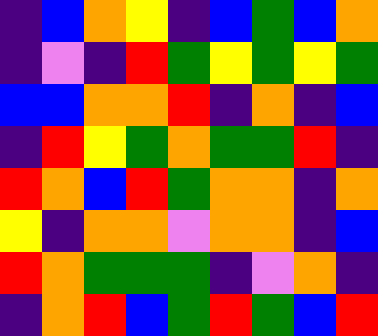[["indigo", "blue", "orange", "yellow", "indigo", "blue", "green", "blue", "orange"], ["indigo", "violet", "indigo", "red", "green", "yellow", "green", "yellow", "green"], ["blue", "blue", "orange", "orange", "red", "indigo", "orange", "indigo", "blue"], ["indigo", "red", "yellow", "green", "orange", "green", "green", "red", "indigo"], ["red", "orange", "blue", "red", "green", "orange", "orange", "indigo", "orange"], ["yellow", "indigo", "orange", "orange", "violet", "orange", "orange", "indigo", "blue"], ["red", "orange", "green", "green", "green", "indigo", "violet", "orange", "indigo"], ["indigo", "orange", "red", "blue", "green", "red", "green", "blue", "red"]]